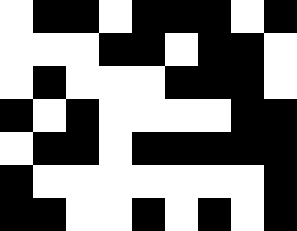[["white", "black", "black", "white", "black", "black", "black", "white", "black"], ["white", "white", "white", "black", "black", "white", "black", "black", "white"], ["white", "black", "white", "white", "white", "black", "black", "black", "white"], ["black", "white", "black", "white", "white", "white", "white", "black", "black"], ["white", "black", "black", "white", "black", "black", "black", "black", "black"], ["black", "white", "white", "white", "white", "white", "white", "white", "black"], ["black", "black", "white", "white", "black", "white", "black", "white", "black"]]